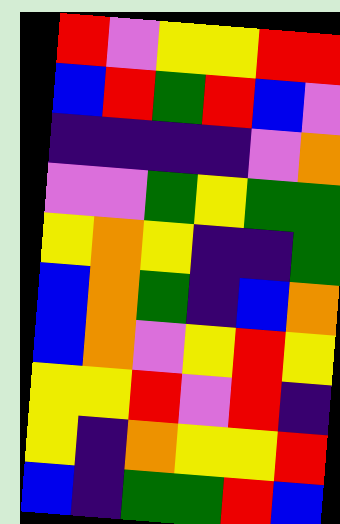[["red", "violet", "yellow", "yellow", "red", "red"], ["blue", "red", "green", "red", "blue", "violet"], ["indigo", "indigo", "indigo", "indigo", "violet", "orange"], ["violet", "violet", "green", "yellow", "green", "green"], ["yellow", "orange", "yellow", "indigo", "indigo", "green"], ["blue", "orange", "green", "indigo", "blue", "orange"], ["blue", "orange", "violet", "yellow", "red", "yellow"], ["yellow", "yellow", "red", "violet", "red", "indigo"], ["yellow", "indigo", "orange", "yellow", "yellow", "red"], ["blue", "indigo", "green", "green", "red", "blue"]]